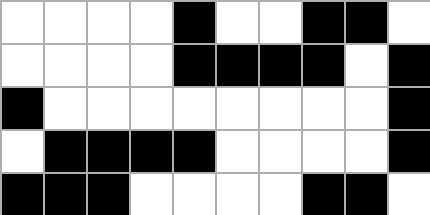[["white", "white", "white", "white", "black", "white", "white", "black", "black", "white"], ["white", "white", "white", "white", "black", "black", "black", "black", "white", "black"], ["black", "white", "white", "white", "white", "white", "white", "white", "white", "black"], ["white", "black", "black", "black", "black", "white", "white", "white", "white", "black"], ["black", "black", "black", "white", "white", "white", "white", "black", "black", "white"]]